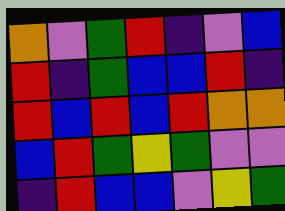[["orange", "violet", "green", "red", "indigo", "violet", "blue"], ["red", "indigo", "green", "blue", "blue", "red", "indigo"], ["red", "blue", "red", "blue", "red", "orange", "orange"], ["blue", "red", "green", "yellow", "green", "violet", "violet"], ["indigo", "red", "blue", "blue", "violet", "yellow", "green"]]